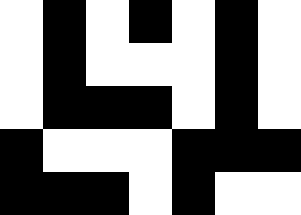[["white", "black", "white", "black", "white", "black", "white"], ["white", "black", "white", "white", "white", "black", "white"], ["white", "black", "black", "black", "white", "black", "white"], ["black", "white", "white", "white", "black", "black", "black"], ["black", "black", "black", "white", "black", "white", "white"]]